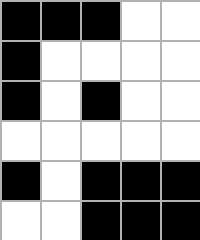[["black", "black", "black", "white", "white"], ["black", "white", "white", "white", "white"], ["black", "white", "black", "white", "white"], ["white", "white", "white", "white", "white"], ["black", "white", "black", "black", "black"], ["white", "white", "black", "black", "black"]]